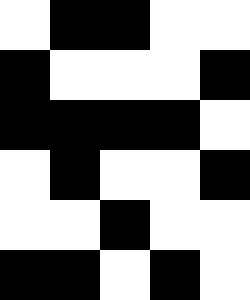[["white", "black", "black", "white", "white"], ["black", "white", "white", "white", "black"], ["black", "black", "black", "black", "white"], ["white", "black", "white", "white", "black"], ["white", "white", "black", "white", "white"], ["black", "black", "white", "black", "white"]]